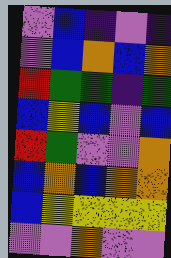[["violet", "blue", "indigo", "violet", "indigo"], ["violet", "blue", "orange", "blue", "orange"], ["red", "green", "green", "indigo", "green"], ["blue", "yellow", "blue", "violet", "blue"], ["red", "green", "violet", "violet", "orange"], ["blue", "orange", "blue", "orange", "orange"], ["blue", "yellow", "yellow", "yellow", "yellow"], ["violet", "violet", "orange", "violet", "violet"]]